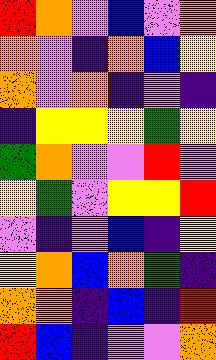[["red", "orange", "violet", "blue", "violet", "orange"], ["orange", "violet", "indigo", "orange", "blue", "yellow"], ["orange", "violet", "orange", "indigo", "violet", "indigo"], ["indigo", "yellow", "yellow", "yellow", "green", "yellow"], ["green", "orange", "violet", "violet", "red", "violet"], ["yellow", "green", "violet", "yellow", "yellow", "red"], ["violet", "indigo", "violet", "blue", "indigo", "yellow"], ["yellow", "orange", "blue", "orange", "green", "indigo"], ["orange", "orange", "indigo", "blue", "indigo", "red"], ["red", "blue", "indigo", "violet", "violet", "orange"]]